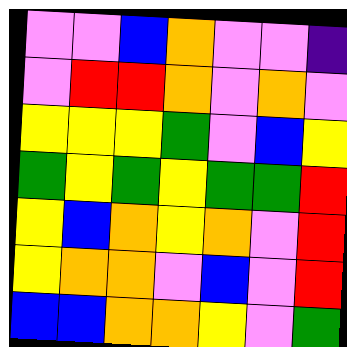[["violet", "violet", "blue", "orange", "violet", "violet", "indigo"], ["violet", "red", "red", "orange", "violet", "orange", "violet"], ["yellow", "yellow", "yellow", "green", "violet", "blue", "yellow"], ["green", "yellow", "green", "yellow", "green", "green", "red"], ["yellow", "blue", "orange", "yellow", "orange", "violet", "red"], ["yellow", "orange", "orange", "violet", "blue", "violet", "red"], ["blue", "blue", "orange", "orange", "yellow", "violet", "green"]]